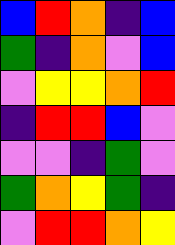[["blue", "red", "orange", "indigo", "blue"], ["green", "indigo", "orange", "violet", "blue"], ["violet", "yellow", "yellow", "orange", "red"], ["indigo", "red", "red", "blue", "violet"], ["violet", "violet", "indigo", "green", "violet"], ["green", "orange", "yellow", "green", "indigo"], ["violet", "red", "red", "orange", "yellow"]]